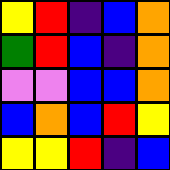[["yellow", "red", "indigo", "blue", "orange"], ["green", "red", "blue", "indigo", "orange"], ["violet", "violet", "blue", "blue", "orange"], ["blue", "orange", "blue", "red", "yellow"], ["yellow", "yellow", "red", "indigo", "blue"]]